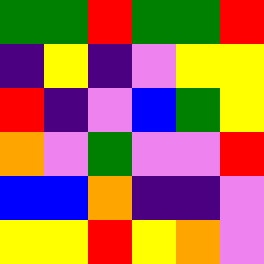[["green", "green", "red", "green", "green", "red"], ["indigo", "yellow", "indigo", "violet", "yellow", "yellow"], ["red", "indigo", "violet", "blue", "green", "yellow"], ["orange", "violet", "green", "violet", "violet", "red"], ["blue", "blue", "orange", "indigo", "indigo", "violet"], ["yellow", "yellow", "red", "yellow", "orange", "violet"]]